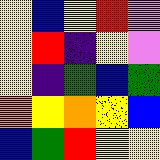[["yellow", "blue", "yellow", "red", "violet"], ["yellow", "red", "indigo", "yellow", "violet"], ["yellow", "indigo", "green", "blue", "green"], ["orange", "yellow", "orange", "yellow", "blue"], ["blue", "green", "red", "yellow", "yellow"]]